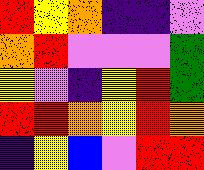[["red", "yellow", "orange", "indigo", "indigo", "violet"], ["orange", "red", "violet", "violet", "violet", "green"], ["yellow", "violet", "indigo", "yellow", "red", "green"], ["red", "red", "orange", "yellow", "red", "orange"], ["indigo", "yellow", "blue", "violet", "red", "red"]]